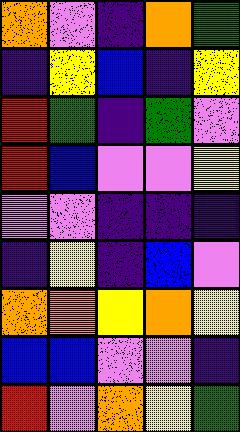[["orange", "violet", "indigo", "orange", "green"], ["indigo", "yellow", "blue", "indigo", "yellow"], ["red", "green", "indigo", "green", "violet"], ["red", "blue", "violet", "violet", "yellow"], ["violet", "violet", "indigo", "indigo", "indigo"], ["indigo", "yellow", "indigo", "blue", "violet"], ["orange", "orange", "yellow", "orange", "yellow"], ["blue", "blue", "violet", "violet", "indigo"], ["red", "violet", "orange", "yellow", "green"]]